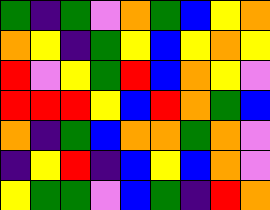[["green", "indigo", "green", "violet", "orange", "green", "blue", "yellow", "orange"], ["orange", "yellow", "indigo", "green", "yellow", "blue", "yellow", "orange", "yellow"], ["red", "violet", "yellow", "green", "red", "blue", "orange", "yellow", "violet"], ["red", "red", "red", "yellow", "blue", "red", "orange", "green", "blue"], ["orange", "indigo", "green", "blue", "orange", "orange", "green", "orange", "violet"], ["indigo", "yellow", "red", "indigo", "blue", "yellow", "blue", "orange", "violet"], ["yellow", "green", "green", "violet", "blue", "green", "indigo", "red", "orange"]]